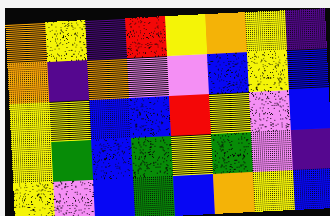[["orange", "yellow", "indigo", "red", "yellow", "orange", "yellow", "indigo"], ["orange", "indigo", "orange", "violet", "violet", "blue", "yellow", "blue"], ["yellow", "yellow", "blue", "blue", "red", "yellow", "violet", "blue"], ["yellow", "green", "blue", "green", "yellow", "green", "violet", "indigo"], ["yellow", "violet", "blue", "green", "blue", "orange", "yellow", "blue"]]